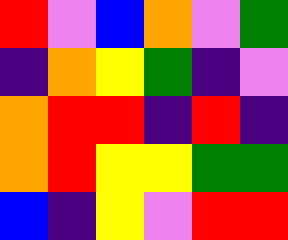[["red", "violet", "blue", "orange", "violet", "green"], ["indigo", "orange", "yellow", "green", "indigo", "violet"], ["orange", "red", "red", "indigo", "red", "indigo"], ["orange", "red", "yellow", "yellow", "green", "green"], ["blue", "indigo", "yellow", "violet", "red", "red"]]